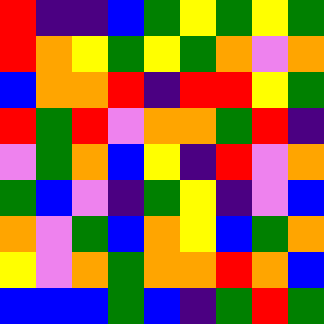[["red", "indigo", "indigo", "blue", "green", "yellow", "green", "yellow", "green"], ["red", "orange", "yellow", "green", "yellow", "green", "orange", "violet", "orange"], ["blue", "orange", "orange", "red", "indigo", "red", "red", "yellow", "green"], ["red", "green", "red", "violet", "orange", "orange", "green", "red", "indigo"], ["violet", "green", "orange", "blue", "yellow", "indigo", "red", "violet", "orange"], ["green", "blue", "violet", "indigo", "green", "yellow", "indigo", "violet", "blue"], ["orange", "violet", "green", "blue", "orange", "yellow", "blue", "green", "orange"], ["yellow", "violet", "orange", "green", "orange", "orange", "red", "orange", "blue"], ["blue", "blue", "blue", "green", "blue", "indigo", "green", "red", "green"]]